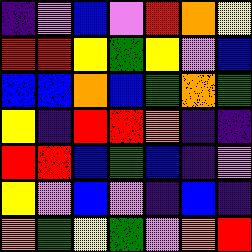[["indigo", "violet", "blue", "violet", "red", "orange", "yellow"], ["red", "red", "yellow", "green", "yellow", "violet", "blue"], ["blue", "blue", "orange", "blue", "green", "orange", "green"], ["yellow", "indigo", "red", "red", "orange", "indigo", "indigo"], ["red", "red", "blue", "green", "blue", "indigo", "violet"], ["yellow", "violet", "blue", "violet", "indigo", "blue", "indigo"], ["orange", "green", "yellow", "green", "violet", "orange", "red"]]